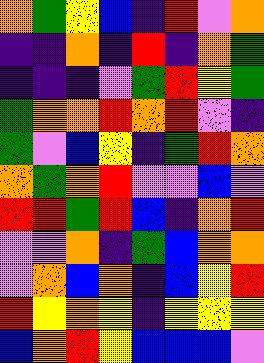[["orange", "green", "yellow", "blue", "indigo", "red", "violet", "orange"], ["indigo", "indigo", "orange", "indigo", "red", "indigo", "orange", "green"], ["indigo", "indigo", "indigo", "violet", "green", "red", "yellow", "green"], ["green", "orange", "orange", "red", "orange", "red", "violet", "indigo"], ["green", "violet", "blue", "yellow", "indigo", "green", "red", "orange"], ["orange", "green", "orange", "red", "violet", "violet", "blue", "violet"], ["red", "red", "green", "red", "blue", "indigo", "orange", "red"], ["violet", "violet", "orange", "indigo", "green", "blue", "orange", "orange"], ["violet", "orange", "blue", "orange", "indigo", "blue", "yellow", "red"], ["red", "yellow", "orange", "yellow", "indigo", "yellow", "yellow", "yellow"], ["blue", "orange", "red", "yellow", "blue", "blue", "blue", "violet"]]